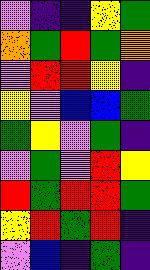[["violet", "indigo", "indigo", "yellow", "green"], ["orange", "green", "red", "green", "orange"], ["violet", "red", "red", "yellow", "indigo"], ["yellow", "violet", "blue", "blue", "green"], ["green", "yellow", "violet", "green", "indigo"], ["violet", "green", "violet", "red", "yellow"], ["red", "green", "red", "red", "green"], ["yellow", "red", "green", "red", "indigo"], ["violet", "blue", "indigo", "green", "indigo"]]